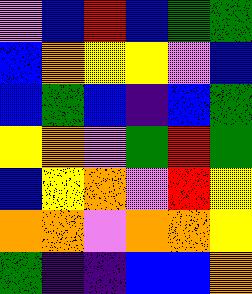[["violet", "blue", "red", "blue", "green", "green"], ["blue", "orange", "yellow", "yellow", "violet", "blue"], ["blue", "green", "blue", "indigo", "blue", "green"], ["yellow", "orange", "violet", "green", "red", "green"], ["blue", "yellow", "orange", "violet", "red", "yellow"], ["orange", "orange", "violet", "orange", "orange", "yellow"], ["green", "indigo", "indigo", "blue", "blue", "orange"]]